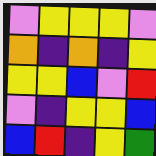[["violet", "yellow", "yellow", "yellow", "violet"], ["orange", "indigo", "orange", "indigo", "yellow"], ["yellow", "yellow", "blue", "violet", "red"], ["violet", "indigo", "yellow", "yellow", "blue"], ["blue", "red", "indigo", "yellow", "green"]]